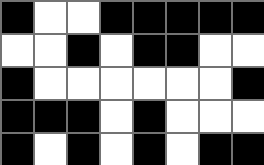[["black", "white", "white", "black", "black", "black", "black", "black"], ["white", "white", "black", "white", "black", "black", "white", "white"], ["black", "white", "white", "white", "white", "white", "white", "black"], ["black", "black", "black", "white", "black", "white", "white", "white"], ["black", "white", "black", "white", "black", "white", "black", "black"]]